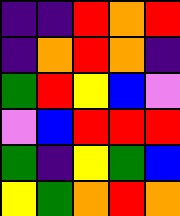[["indigo", "indigo", "red", "orange", "red"], ["indigo", "orange", "red", "orange", "indigo"], ["green", "red", "yellow", "blue", "violet"], ["violet", "blue", "red", "red", "red"], ["green", "indigo", "yellow", "green", "blue"], ["yellow", "green", "orange", "red", "orange"]]